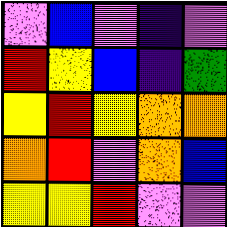[["violet", "blue", "violet", "indigo", "violet"], ["red", "yellow", "blue", "indigo", "green"], ["yellow", "red", "yellow", "orange", "orange"], ["orange", "red", "violet", "orange", "blue"], ["yellow", "yellow", "red", "violet", "violet"]]